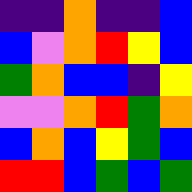[["indigo", "indigo", "orange", "indigo", "indigo", "blue"], ["blue", "violet", "orange", "red", "yellow", "blue"], ["green", "orange", "blue", "blue", "indigo", "yellow"], ["violet", "violet", "orange", "red", "green", "orange"], ["blue", "orange", "blue", "yellow", "green", "blue"], ["red", "red", "blue", "green", "blue", "green"]]